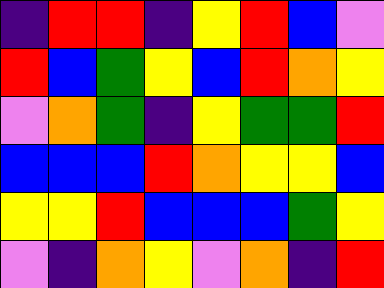[["indigo", "red", "red", "indigo", "yellow", "red", "blue", "violet"], ["red", "blue", "green", "yellow", "blue", "red", "orange", "yellow"], ["violet", "orange", "green", "indigo", "yellow", "green", "green", "red"], ["blue", "blue", "blue", "red", "orange", "yellow", "yellow", "blue"], ["yellow", "yellow", "red", "blue", "blue", "blue", "green", "yellow"], ["violet", "indigo", "orange", "yellow", "violet", "orange", "indigo", "red"]]